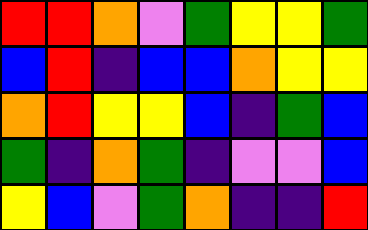[["red", "red", "orange", "violet", "green", "yellow", "yellow", "green"], ["blue", "red", "indigo", "blue", "blue", "orange", "yellow", "yellow"], ["orange", "red", "yellow", "yellow", "blue", "indigo", "green", "blue"], ["green", "indigo", "orange", "green", "indigo", "violet", "violet", "blue"], ["yellow", "blue", "violet", "green", "orange", "indigo", "indigo", "red"]]